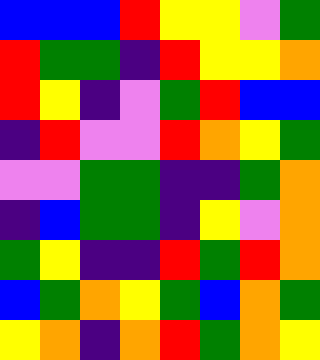[["blue", "blue", "blue", "red", "yellow", "yellow", "violet", "green"], ["red", "green", "green", "indigo", "red", "yellow", "yellow", "orange"], ["red", "yellow", "indigo", "violet", "green", "red", "blue", "blue"], ["indigo", "red", "violet", "violet", "red", "orange", "yellow", "green"], ["violet", "violet", "green", "green", "indigo", "indigo", "green", "orange"], ["indigo", "blue", "green", "green", "indigo", "yellow", "violet", "orange"], ["green", "yellow", "indigo", "indigo", "red", "green", "red", "orange"], ["blue", "green", "orange", "yellow", "green", "blue", "orange", "green"], ["yellow", "orange", "indigo", "orange", "red", "green", "orange", "yellow"]]